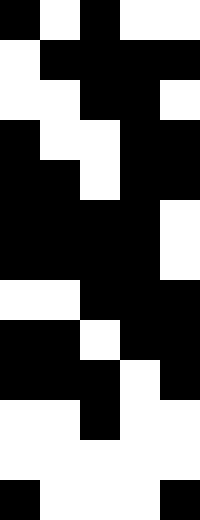[["black", "white", "black", "white", "white"], ["white", "black", "black", "black", "black"], ["white", "white", "black", "black", "white"], ["black", "white", "white", "black", "black"], ["black", "black", "white", "black", "black"], ["black", "black", "black", "black", "white"], ["black", "black", "black", "black", "white"], ["white", "white", "black", "black", "black"], ["black", "black", "white", "black", "black"], ["black", "black", "black", "white", "black"], ["white", "white", "black", "white", "white"], ["white", "white", "white", "white", "white"], ["black", "white", "white", "white", "black"]]